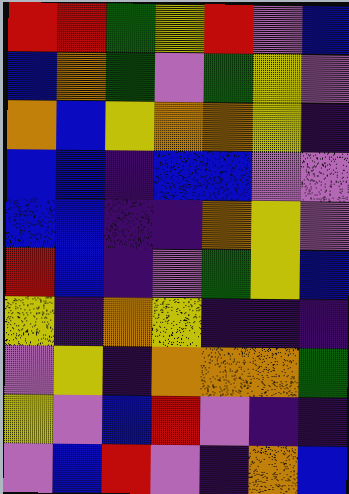[["red", "red", "green", "yellow", "red", "violet", "blue"], ["blue", "orange", "green", "violet", "green", "yellow", "violet"], ["orange", "blue", "yellow", "orange", "orange", "yellow", "indigo"], ["blue", "blue", "indigo", "blue", "blue", "violet", "violet"], ["blue", "blue", "indigo", "indigo", "orange", "yellow", "violet"], ["red", "blue", "indigo", "violet", "green", "yellow", "blue"], ["yellow", "indigo", "orange", "yellow", "indigo", "indigo", "indigo"], ["violet", "yellow", "indigo", "orange", "orange", "orange", "green"], ["yellow", "violet", "blue", "red", "violet", "indigo", "indigo"], ["violet", "blue", "red", "violet", "indigo", "orange", "blue"]]